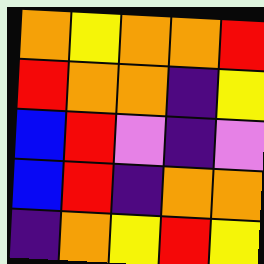[["orange", "yellow", "orange", "orange", "red"], ["red", "orange", "orange", "indigo", "yellow"], ["blue", "red", "violet", "indigo", "violet"], ["blue", "red", "indigo", "orange", "orange"], ["indigo", "orange", "yellow", "red", "yellow"]]